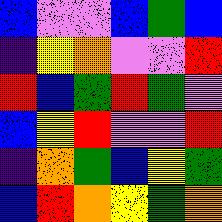[["blue", "violet", "violet", "blue", "green", "blue"], ["indigo", "yellow", "orange", "violet", "violet", "red"], ["red", "blue", "green", "red", "green", "violet"], ["blue", "yellow", "red", "violet", "violet", "red"], ["indigo", "orange", "green", "blue", "yellow", "green"], ["blue", "red", "orange", "yellow", "green", "orange"]]